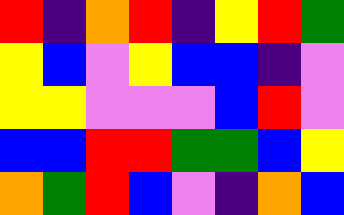[["red", "indigo", "orange", "red", "indigo", "yellow", "red", "green"], ["yellow", "blue", "violet", "yellow", "blue", "blue", "indigo", "violet"], ["yellow", "yellow", "violet", "violet", "violet", "blue", "red", "violet"], ["blue", "blue", "red", "red", "green", "green", "blue", "yellow"], ["orange", "green", "red", "blue", "violet", "indigo", "orange", "blue"]]